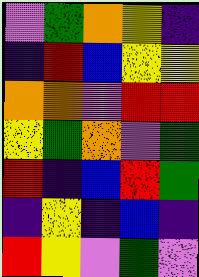[["violet", "green", "orange", "yellow", "indigo"], ["indigo", "red", "blue", "yellow", "yellow"], ["orange", "orange", "violet", "red", "red"], ["yellow", "green", "orange", "violet", "green"], ["red", "indigo", "blue", "red", "green"], ["indigo", "yellow", "indigo", "blue", "indigo"], ["red", "yellow", "violet", "green", "violet"]]